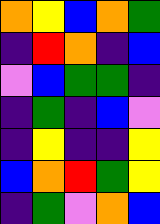[["orange", "yellow", "blue", "orange", "green"], ["indigo", "red", "orange", "indigo", "blue"], ["violet", "blue", "green", "green", "indigo"], ["indigo", "green", "indigo", "blue", "violet"], ["indigo", "yellow", "indigo", "indigo", "yellow"], ["blue", "orange", "red", "green", "yellow"], ["indigo", "green", "violet", "orange", "blue"]]